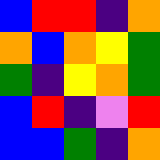[["blue", "red", "red", "indigo", "orange"], ["orange", "blue", "orange", "yellow", "green"], ["green", "indigo", "yellow", "orange", "green"], ["blue", "red", "indigo", "violet", "red"], ["blue", "blue", "green", "indigo", "orange"]]